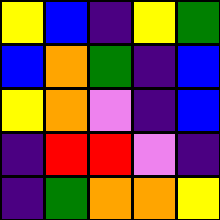[["yellow", "blue", "indigo", "yellow", "green"], ["blue", "orange", "green", "indigo", "blue"], ["yellow", "orange", "violet", "indigo", "blue"], ["indigo", "red", "red", "violet", "indigo"], ["indigo", "green", "orange", "orange", "yellow"]]